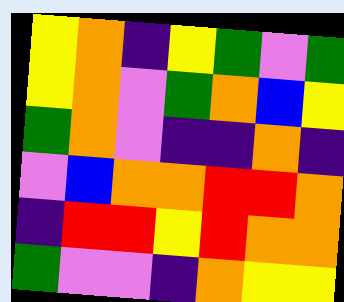[["yellow", "orange", "indigo", "yellow", "green", "violet", "green"], ["yellow", "orange", "violet", "green", "orange", "blue", "yellow"], ["green", "orange", "violet", "indigo", "indigo", "orange", "indigo"], ["violet", "blue", "orange", "orange", "red", "red", "orange"], ["indigo", "red", "red", "yellow", "red", "orange", "orange"], ["green", "violet", "violet", "indigo", "orange", "yellow", "yellow"]]